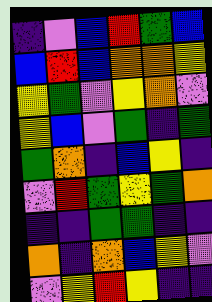[["indigo", "violet", "blue", "red", "green", "blue"], ["blue", "red", "blue", "orange", "orange", "yellow"], ["yellow", "green", "violet", "yellow", "orange", "violet"], ["yellow", "blue", "violet", "green", "indigo", "green"], ["green", "orange", "indigo", "blue", "yellow", "indigo"], ["violet", "red", "green", "yellow", "green", "orange"], ["indigo", "indigo", "green", "green", "indigo", "indigo"], ["orange", "indigo", "orange", "blue", "yellow", "violet"], ["violet", "yellow", "red", "yellow", "indigo", "indigo"]]